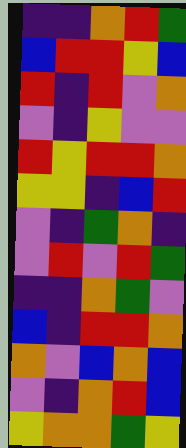[["indigo", "indigo", "orange", "red", "green"], ["blue", "red", "red", "yellow", "blue"], ["red", "indigo", "red", "violet", "orange"], ["violet", "indigo", "yellow", "violet", "violet"], ["red", "yellow", "red", "red", "orange"], ["yellow", "yellow", "indigo", "blue", "red"], ["violet", "indigo", "green", "orange", "indigo"], ["violet", "red", "violet", "red", "green"], ["indigo", "indigo", "orange", "green", "violet"], ["blue", "indigo", "red", "red", "orange"], ["orange", "violet", "blue", "orange", "blue"], ["violet", "indigo", "orange", "red", "blue"], ["yellow", "orange", "orange", "green", "yellow"]]